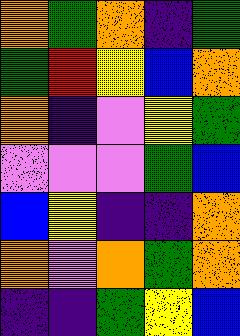[["orange", "green", "orange", "indigo", "green"], ["green", "red", "yellow", "blue", "orange"], ["orange", "indigo", "violet", "yellow", "green"], ["violet", "violet", "violet", "green", "blue"], ["blue", "yellow", "indigo", "indigo", "orange"], ["orange", "violet", "orange", "green", "orange"], ["indigo", "indigo", "green", "yellow", "blue"]]